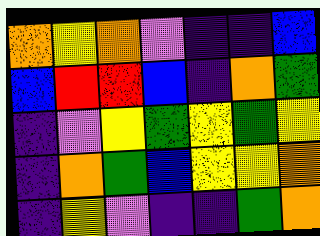[["orange", "yellow", "orange", "violet", "indigo", "indigo", "blue"], ["blue", "red", "red", "blue", "indigo", "orange", "green"], ["indigo", "violet", "yellow", "green", "yellow", "green", "yellow"], ["indigo", "orange", "green", "blue", "yellow", "yellow", "orange"], ["indigo", "yellow", "violet", "indigo", "indigo", "green", "orange"]]